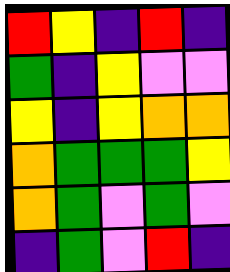[["red", "yellow", "indigo", "red", "indigo"], ["green", "indigo", "yellow", "violet", "violet"], ["yellow", "indigo", "yellow", "orange", "orange"], ["orange", "green", "green", "green", "yellow"], ["orange", "green", "violet", "green", "violet"], ["indigo", "green", "violet", "red", "indigo"]]